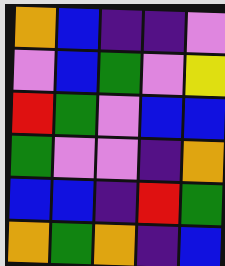[["orange", "blue", "indigo", "indigo", "violet"], ["violet", "blue", "green", "violet", "yellow"], ["red", "green", "violet", "blue", "blue"], ["green", "violet", "violet", "indigo", "orange"], ["blue", "blue", "indigo", "red", "green"], ["orange", "green", "orange", "indigo", "blue"]]